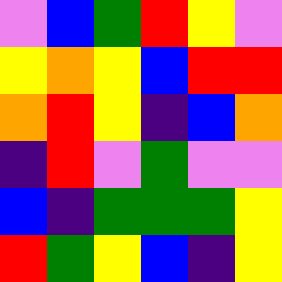[["violet", "blue", "green", "red", "yellow", "violet"], ["yellow", "orange", "yellow", "blue", "red", "red"], ["orange", "red", "yellow", "indigo", "blue", "orange"], ["indigo", "red", "violet", "green", "violet", "violet"], ["blue", "indigo", "green", "green", "green", "yellow"], ["red", "green", "yellow", "blue", "indigo", "yellow"]]